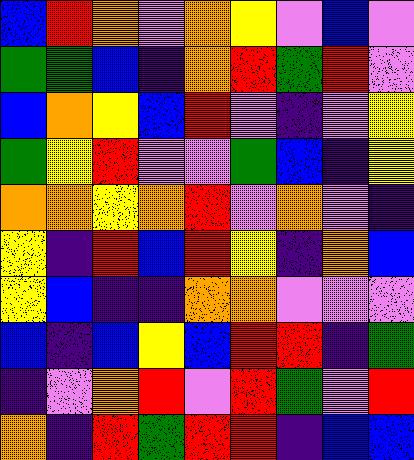[["blue", "red", "orange", "violet", "orange", "yellow", "violet", "blue", "violet"], ["green", "green", "blue", "indigo", "orange", "red", "green", "red", "violet"], ["blue", "orange", "yellow", "blue", "red", "violet", "indigo", "violet", "yellow"], ["green", "yellow", "red", "violet", "violet", "green", "blue", "indigo", "yellow"], ["orange", "orange", "yellow", "orange", "red", "violet", "orange", "violet", "indigo"], ["yellow", "indigo", "red", "blue", "red", "yellow", "indigo", "orange", "blue"], ["yellow", "blue", "indigo", "indigo", "orange", "orange", "violet", "violet", "violet"], ["blue", "indigo", "blue", "yellow", "blue", "red", "red", "indigo", "green"], ["indigo", "violet", "orange", "red", "violet", "red", "green", "violet", "red"], ["orange", "indigo", "red", "green", "red", "red", "indigo", "blue", "blue"]]